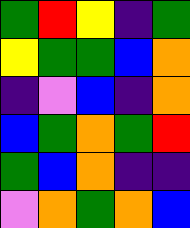[["green", "red", "yellow", "indigo", "green"], ["yellow", "green", "green", "blue", "orange"], ["indigo", "violet", "blue", "indigo", "orange"], ["blue", "green", "orange", "green", "red"], ["green", "blue", "orange", "indigo", "indigo"], ["violet", "orange", "green", "orange", "blue"]]